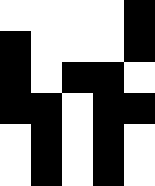[["white", "white", "white", "white", "black"], ["black", "white", "white", "white", "black"], ["black", "white", "black", "black", "white"], ["black", "black", "white", "black", "black"], ["white", "black", "white", "black", "white"], ["white", "black", "white", "black", "white"]]